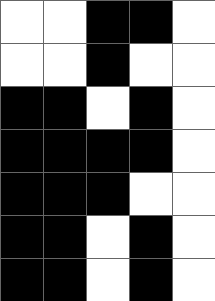[["white", "white", "black", "black", "white"], ["white", "white", "black", "white", "white"], ["black", "black", "white", "black", "white"], ["black", "black", "black", "black", "white"], ["black", "black", "black", "white", "white"], ["black", "black", "white", "black", "white"], ["black", "black", "white", "black", "white"]]